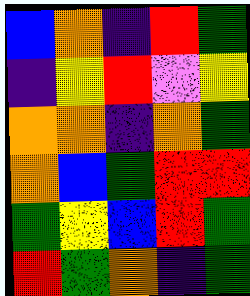[["blue", "orange", "indigo", "red", "green"], ["indigo", "yellow", "red", "violet", "yellow"], ["orange", "orange", "indigo", "orange", "green"], ["orange", "blue", "green", "red", "red"], ["green", "yellow", "blue", "red", "green"], ["red", "green", "orange", "indigo", "green"]]